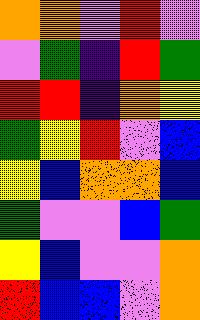[["orange", "orange", "violet", "red", "violet"], ["violet", "green", "indigo", "red", "green"], ["red", "red", "indigo", "orange", "yellow"], ["green", "yellow", "red", "violet", "blue"], ["yellow", "blue", "orange", "orange", "blue"], ["green", "violet", "violet", "blue", "green"], ["yellow", "blue", "violet", "violet", "orange"], ["red", "blue", "blue", "violet", "orange"]]